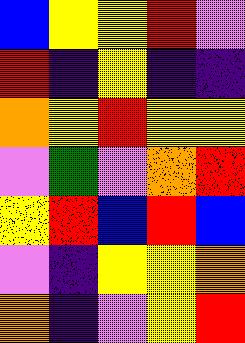[["blue", "yellow", "yellow", "red", "violet"], ["red", "indigo", "yellow", "indigo", "indigo"], ["orange", "yellow", "red", "yellow", "yellow"], ["violet", "green", "violet", "orange", "red"], ["yellow", "red", "blue", "red", "blue"], ["violet", "indigo", "yellow", "yellow", "orange"], ["orange", "indigo", "violet", "yellow", "red"]]